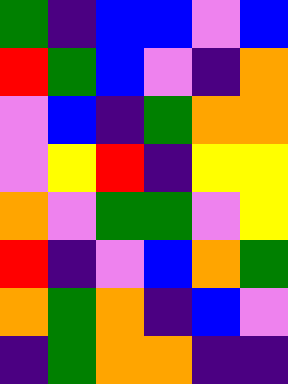[["green", "indigo", "blue", "blue", "violet", "blue"], ["red", "green", "blue", "violet", "indigo", "orange"], ["violet", "blue", "indigo", "green", "orange", "orange"], ["violet", "yellow", "red", "indigo", "yellow", "yellow"], ["orange", "violet", "green", "green", "violet", "yellow"], ["red", "indigo", "violet", "blue", "orange", "green"], ["orange", "green", "orange", "indigo", "blue", "violet"], ["indigo", "green", "orange", "orange", "indigo", "indigo"]]